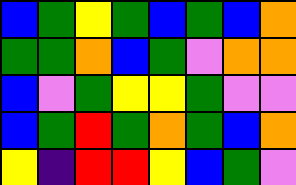[["blue", "green", "yellow", "green", "blue", "green", "blue", "orange"], ["green", "green", "orange", "blue", "green", "violet", "orange", "orange"], ["blue", "violet", "green", "yellow", "yellow", "green", "violet", "violet"], ["blue", "green", "red", "green", "orange", "green", "blue", "orange"], ["yellow", "indigo", "red", "red", "yellow", "blue", "green", "violet"]]